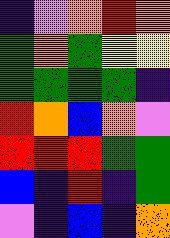[["indigo", "violet", "orange", "red", "orange"], ["green", "orange", "green", "yellow", "yellow"], ["green", "green", "green", "green", "indigo"], ["red", "orange", "blue", "orange", "violet"], ["red", "red", "red", "green", "green"], ["blue", "indigo", "red", "indigo", "green"], ["violet", "indigo", "blue", "indigo", "orange"]]